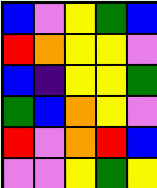[["blue", "violet", "yellow", "green", "blue"], ["red", "orange", "yellow", "yellow", "violet"], ["blue", "indigo", "yellow", "yellow", "green"], ["green", "blue", "orange", "yellow", "violet"], ["red", "violet", "orange", "red", "blue"], ["violet", "violet", "yellow", "green", "yellow"]]